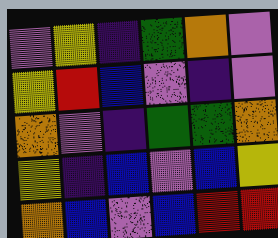[["violet", "yellow", "indigo", "green", "orange", "violet"], ["yellow", "red", "blue", "violet", "indigo", "violet"], ["orange", "violet", "indigo", "green", "green", "orange"], ["yellow", "indigo", "blue", "violet", "blue", "yellow"], ["orange", "blue", "violet", "blue", "red", "red"]]